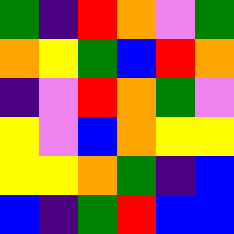[["green", "indigo", "red", "orange", "violet", "green"], ["orange", "yellow", "green", "blue", "red", "orange"], ["indigo", "violet", "red", "orange", "green", "violet"], ["yellow", "violet", "blue", "orange", "yellow", "yellow"], ["yellow", "yellow", "orange", "green", "indigo", "blue"], ["blue", "indigo", "green", "red", "blue", "blue"]]